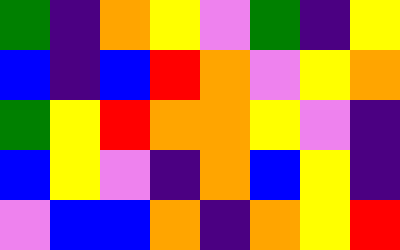[["green", "indigo", "orange", "yellow", "violet", "green", "indigo", "yellow"], ["blue", "indigo", "blue", "red", "orange", "violet", "yellow", "orange"], ["green", "yellow", "red", "orange", "orange", "yellow", "violet", "indigo"], ["blue", "yellow", "violet", "indigo", "orange", "blue", "yellow", "indigo"], ["violet", "blue", "blue", "orange", "indigo", "orange", "yellow", "red"]]